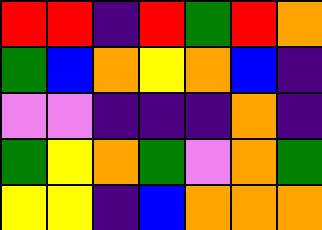[["red", "red", "indigo", "red", "green", "red", "orange"], ["green", "blue", "orange", "yellow", "orange", "blue", "indigo"], ["violet", "violet", "indigo", "indigo", "indigo", "orange", "indigo"], ["green", "yellow", "orange", "green", "violet", "orange", "green"], ["yellow", "yellow", "indigo", "blue", "orange", "orange", "orange"]]